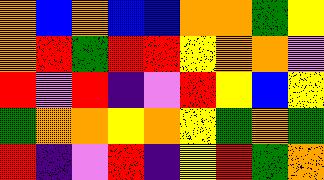[["orange", "blue", "orange", "blue", "blue", "orange", "orange", "green", "yellow"], ["orange", "red", "green", "red", "red", "yellow", "orange", "orange", "violet"], ["red", "violet", "red", "indigo", "violet", "red", "yellow", "blue", "yellow"], ["green", "orange", "orange", "yellow", "orange", "yellow", "green", "orange", "green"], ["red", "indigo", "violet", "red", "indigo", "yellow", "red", "green", "orange"]]